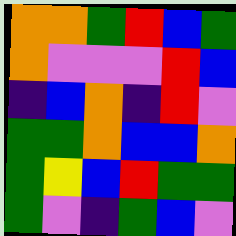[["orange", "orange", "green", "red", "blue", "green"], ["orange", "violet", "violet", "violet", "red", "blue"], ["indigo", "blue", "orange", "indigo", "red", "violet"], ["green", "green", "orange", "blue", "blue", "orange"], ["green", "yellow", "blue", "red", "green", "green"], ["green", "violet", "indigo", "green", "blue", "violet"]]